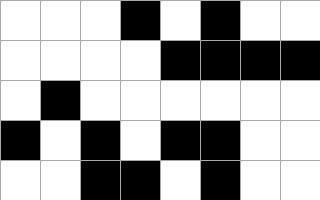[["white", "white", "white", "black", "white", "black", "white", "white"], ["white", "white", "white", "white", "black", "black", "black", "black"], ["white", "black", "white", "white", "white", "white", "white", "white"], ["black", "white", "black", "white", "black", "black", "white", "white"], ["white", "white", "black", "black", "white", "black", "white", "white"]]